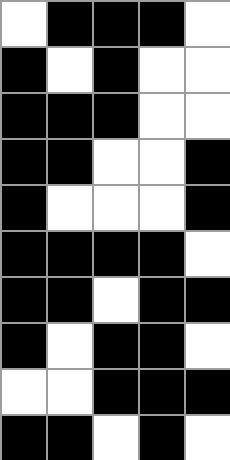[["white", "black", "black", "black", "white"], ["black", "white", "black", "white", "white"], ["black", "black", "black", "white", "white"], ["black", "black", "white", "white", "black"], ["black", "white", "white", "white", "black"], ["black", "black", "black", "black", "white"], ["black", "black", "white", "black", "black"], ["black", "white", "black", "black", "white"], ["white", "white", "black", "black", "black"], ["black", "black", "white", "black", "white"]]